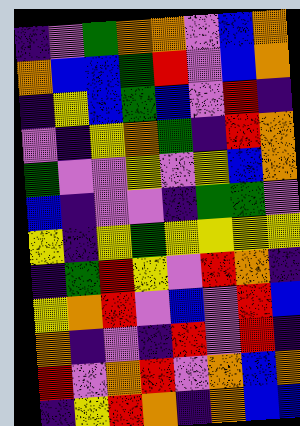[["indigo", "violet", "green", "orange", "orange", "violet", "blue", "orange"], ["orange", "blue", "blue", "green", "red", "violet", "blue", "orange"], ["indigo", "yellow", "blue", "green", "blue", "violet", "red", "indigo"], ["violet", "indigo", "yellow", "orange", "green", "indigo", "red", "orange"], ["green", "violet", "violet", "yellow", "violet", "yellow", "blue", "orange"], ["blue", "indigo", "violet", "violet", "indigo", "green", "green", "violet"], ["yellow", "indigo", "yellow", "green", "yellow", "yellow", "yellow", "yellow"], ["indigo", "green", "red", "yellow", "violet", "red", "orange", "indigo"], ["yellow", "orange", "red", "violet", "blue", "violet", "red", "blue"], ["orange", "indigo", "violet", "indigo", "red", "violet", "red", "indigo"], ["red", "violet", "orange", "red", "violet", "orange", "blue", "orange"], ["indigo", "yellow", "red", "orange", "indigo", "orange", "blue", "blue"]]